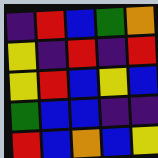[["indigo", "red", "blue", "green", "orange"], ["yellow", "indigo", "red", "indigo", "red"], ["yellow", "red", "blue", "yellow", "blue"], ["green", "blue", "blue", "indigo", "indigo"], ["red", "blue", "orange", "blue", "yellow"]]